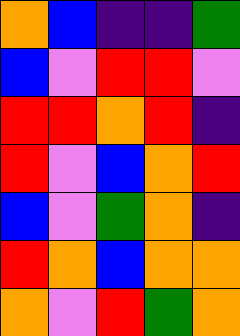[["orange", "blue", "indigo", "indigo", "green"], ["blue", "violet", "red", "red", "violet"], ["red", "red", "orange", "red", "indigo"], ["red", "violet", "blue", "orange", "red"], ["blue", "violet", "green", "orange", "indigo"], ["red", "orange", "blue", "orange", "orange"], ["orange", "violet", "red", "green", "orange"]]